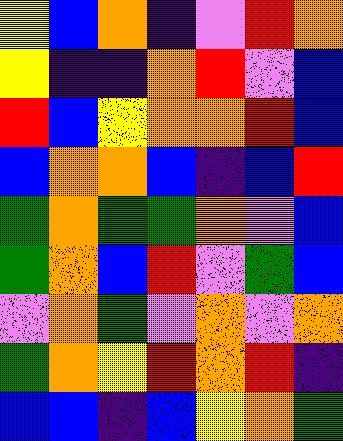[["yellow", "blue", "orange", "indigo", "violet", "red", "orange"], ["yellow", "indigo", "indigo", "orange", "red", "violet", "blue"], ["red", "blue", "yellow", "orange", "orange", "red", "blue"], ["blue", "orange", "orange", "blue", "indigo", "blue", "red"], ["green", "orange", "green", "green", "orange", "violet", "blue"], ["green", "orange", "blue", "red", "violet", "green", "blue"], ["violet", "orange", "green", "violet", "orange", "violet", "orange"], ["green", "orange", "yellow", "red", "orange", "red", "indigo"], ["blue", "blue", "indigo", "blue", "yellow", "orange", "green"]]